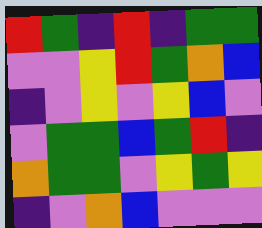[["red", "green", "indigo", "red", "indigo", "green", "green"], ["violet", "violet", "yellow", "red", "green", "orange", "blue"], ["indigo", "violet", "yellow", "violet", "yellow", "blue", "violet"], ["violet", "green", "green", "blue", "green", "red", "indigo"], ["orange", "green", "green", "violet", "yellow", "green", "yellow"], ["indigo", "violet", "orange", "blue", "violet", "violet", "violet"]]